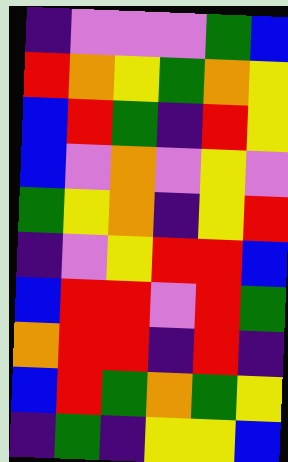[["indigo", "violet", "violet", "violet", "green", "blue"], ["red", "orange", "yellow", "green", "orange", "yellow"], ["blue", "red", "green", "indigo", "red", "yellow"], ["blue", "violet", "orange", "violet", "yellow", "violet"], ["green", "yellow", "orange", "indigo", "yellow", "red"], ["indigo", "violet", "yellow", "red", "red", "blue"], ["blue", "red", "red", "violet", "red", "green"], ["orange", "red", "red", "indigo", "red", "indigo"], ["blue", "red", "green", "orange", "green", "yellow"], ["indigo", "green", "indigo", "yellow", "yellow", "blue"]]